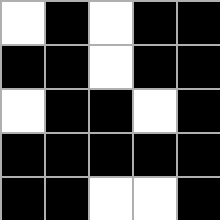[["white", "black", "white", "black", "black"], ["black", "black", "white", "black", "black"], ["white", "black", "black", "white", "black"], ["black", "black", "black", "black", "black"], ["black", "black", "white", "white", "black"]]